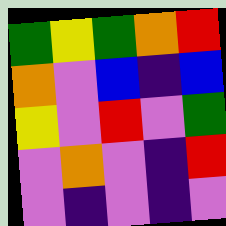[["green", "yellow", "green", "orange", "red"], ["orange", "violet", "blue", "indigo", "blue"], ["yellow", "violet", "red", "violet", "green"], ["violet", "orange", "violet", "indigo", "red"], ["violet", "indigo", "violet", "indigo", "violet"]]